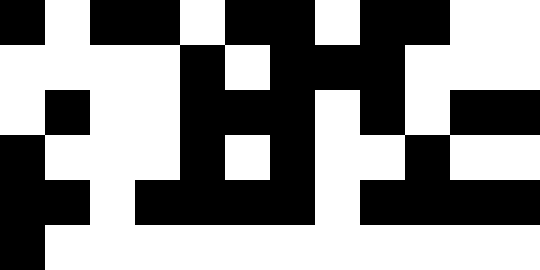[["black", "white", "black", "black", "white", "black", "black", "white", "black", "black", "white", "white"], ["white", "white", "white", "white", "black", "white", "black", "black", "black", "white", "white", "white"], ["white", "black", "white", "white", "black", "black", "black", "white", "black", "white", "black", "black"], ["black", "white", "white", "white", "black", "white", "black", "white", "white", "black", "white", "white"], ["black", "black", "white", "black", "black", "black", "black", "white", "black", "black", "black", "black"], ["black", "white", "white", "white", "white", "white", "white", "white", "white", "white", "white", "white"]]